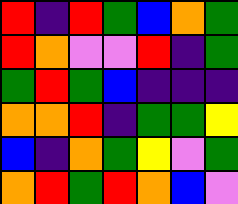[["red", "indigo", "red", "green", "blue", "orange", "green"], ["red", "orange", "violet", "violet", "red", "indigo", "green"], ["green", "red", "green", "blue", "indigo", "indigo", "indigo"], ["orange", "orange", "red", "indigo", "green", "green", "yellow"], ["blue", "indigo", "orange", "green", "yellow", "violet", "green"], ["orange", "red", "green", "red", "orange", "blue", "violet"]]